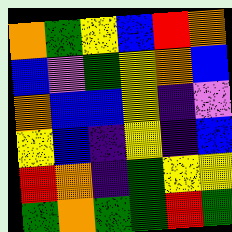[["orange", "green", "yellow", "blue", "red", "orange"], ["blue", "violet", "green", "yellow", "orange", "blue"], ["orange", "blue", "blue", "yellow", "indigo", "violet"], ["yellow", "blue", "indigo", "yellow", "indigo", "blue"], ["red", "orange", "indigo", "green", "yellow", "yellow"], ["green", "orange", "green", "green", "red", "green"]]